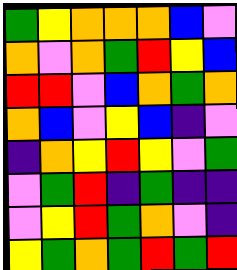[["green", "yellow", "orange", "orange", "orange", "blue", "violet"], ["orange", "violet", "orange", "green", "red", "yellow", "blue"], ["red", "red", "violet", "blue", "orange", "green", "orange"], ["orange", "blue", "violet", "yellow", "blue", "indigo", "violet"], ["indigo", "orange", "yellow", "red", "yellow", "violet", "green"], ["violet", "green", "red", "indigo", "green", "indigo", "indigo"], ["violet", "yellow", "red", "green", "orange", "violet", "indigo"], ["yellow", "green", "orange", "green", "red", "green", "red"]]